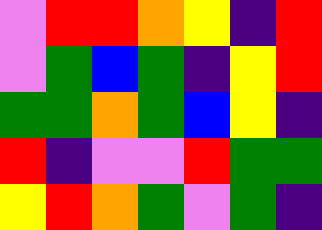[["violet", "red", "red", "orange", "yellow", "indigo", "red"], ["violet", "green", "blue", "green", "indigo", "yellow", "red"], ["green", "green", "orange", "green", "blue", "yellow", "indigo"], ["red", "indigo", "violet", "violet", "red", "green", "green"], ["yellow", "red", "orange", "green", "violet", "green", "indigo"]]